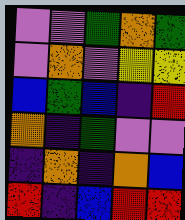[["violet", "violet", "green", "orange", "green"], ["violet", "orange", "violet", "yellow", "yellow"], ["blue", "green", "blue", "indigo", "red"], ["orange", "indigo", "green", "violet", "violet"], ["indigo", "orange", "indigo", "orange", "blue"], ["red", "indigo", "blue", "red", "red"]]